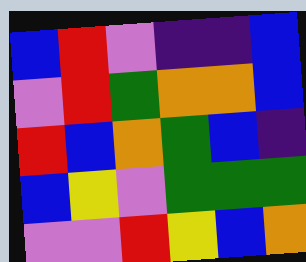[["blue", "red", "violet", "indigo", "indigo", "blue"], ["violet", "red", "green", "orange", "orange", "blue"], ["red", "blue", "orange", "green", "blue", "indigo"], ["blue", "yellow", "violet", "green", "green", "green"], ["violet", "violet", "red", "yellow", "blue", "orange"]]